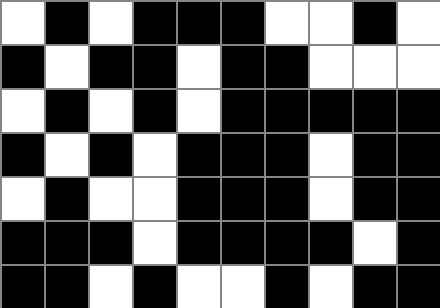[["white", "black", "white", "black", "black", "black", "white", "white", "black", "white"], ["black", "white", "black", "black", "white", "black", "black", "white", "white", "white"], ["white", "black", "white", "black", "white", "black", "black", "black", "black", "black"], ["black", "white", "black", "white", "black", "black", "black", "white", "black", "black"], ["white", "black", "white", "white", "black", "black", "black", "white", "black", "black"], ["black", "black", "black", "white", "black", "black", "black", "black", "white", "black"], ["black", "black", "white", "black", "white", "white", "black", "white", "black", "black"]]